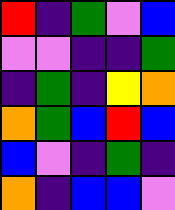[["red", "indigo", "green", "violet", "blue"], ["violet", "violet", "indigo", "indigo", "green"], ["indigo", "green", "indigo", "yellow", "orange"], ["orange", "green", "blue", "red", "blue"], ["blue", "violet", "indigo", "green", "indigo"], ["orange", "indigo", "blue", "blue", "violet"]]